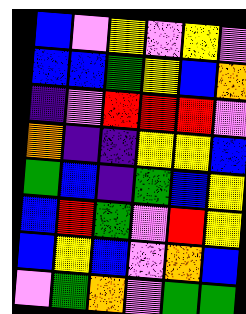[["blue", "violet", "yellow", "violet", "yellow", "violet"], ["blue", "blue", "green", "yellow", "blue", "orange"], ["indigo", "violet", "red", "red", "red", "violet"], ["orange", "indigo", "indigo", "yellow", "yellow", "blue"], ["green", "blue", "indigo", "green", "blue", "yellow"], ["blue", "red", "green", "violet", "red", "yellow"], ["blue", "yellow", "blue", "violet", "orange", "blue"], ["violet", "green", "orange", "violet", "green", "green"]]